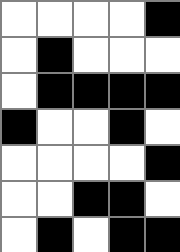[["white", "white", "white", "white", "black"], ["white", "black", "white", "white", "white"], ["white", "black", "black", "black", "black"], ["black", "white", "white", "black", "white"], ["white", "white", "white", "white", "black"], ["white", "white", "black", "black", "white"], ["white", "black", "white", "black", "black"]]